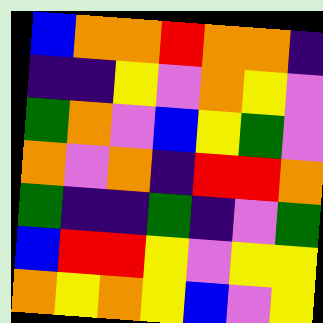[["blue", "orange", "orange", "red", "orange", "orange", "indigo"], ["indigo", "indigo", "yellow", "violet", "orange", "yellow", "violet"], ["green", "orange", "violet", "blue", "yellow", "green", "violet"], ["orange", "violet", "orange", "indigo", "red", "red", "orange"], ["green", "indigo", "indigo", "green", "indigo", "violet", "green"], ["blue", "red", "red", "yellow", "violet", "yellow", "yellow"], ["orange", "yellow", "orange", "yellow", "blue", "violet", "yellow"]]